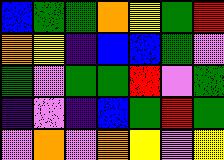[["blue", "green", "green", "orange", "yellow", "green", "red"], ["orange", "yellow", "indigo", "blue", "blue", "green", "violet"], ["green", "violet", "green", "green", "red", "violet", "green"], ["indigo", "violet", "indigo", "blue", "green", "red", "green"], ["violet", "orange", "violet", "orange", "yellow", "violet", "yellow"]]